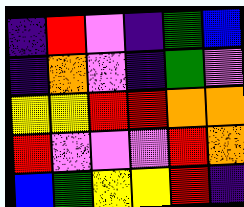[["indigo", "red", "violet", "indigo", "green", "blue"], ["indigo", "orange", "violet", "indigo", "green", "violet"], ["yellow", "yellow", "red", "red", "orange", "orange"], ["red", "violet", "violet", "violet", "red", "orange"], ["blue", "green", "yellow", "yellow", "red", "indigo"]]